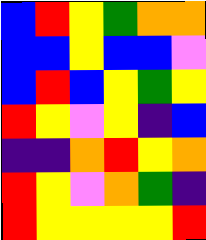[["blue", "red", "yellow", "green", "orange", "orange"], ["blue", "blue", "yellow", "blue", "blue", "violet"], ["blue", "red", "blue", "yellow", "green", "yellow"], ["red", "yellow", "violet", "yellow", "indigo", "blue"], ["indigo", "indigo", "orange", "red", "yellow", "orange"], ["red", "yellow", "violet", "orange", "green", "indigo"], ["red", "yellow", "yellow", "yellow", "yellow", "red"]]